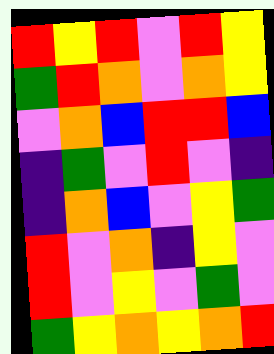[["red", "yellow", "red", "violet", "red", "yellow"], ["green", "red", "orange", "violet", "orange", "yellow"], ["violet", "orange", "blue", "red", "red", "blue"], ["indigo", "green", "violet", "red", "violet", "indigo"], ["indigo", "orange", "blue", "violet", "yellow", "green"], ["red", "violet", "orange", "indigo", "yellow", "violet"], ["red", "violet", "yellow", "violet", "green", "violet"], ["green", "yellow", "orange", "yellow", "orange", "red"]]